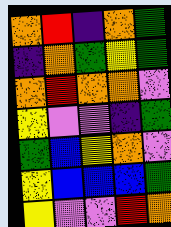[["orange", "red", "indigo", "orange", "green"], ["indigo", "orange", "green", "yellow", "green"], ["orange", "red", "orange", "orange", "violet"], ["yellow", "violet", "violet", "indigo", "green"], ["green", "blue", "yellow", "orange", "violet"], ["yellow", "blue", "blue", "blue", "green"], ["yellow", "violet", "violet", "red", "orange"]]